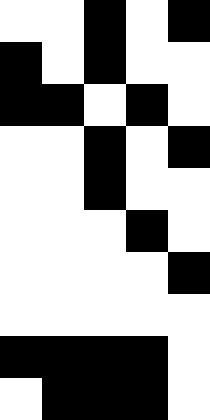[["white", "white", "black", "white", "black"], ["black", "white", "black", "white", "white"], ["black", "black", "white", "black", "white"], ["white", "white", "black", "white", "black"], ["white", "white", "black", "white", "white"], ["white", "white", "white", "black", "white"], ["white", "white", "white", "white", "black"], ["white", "white", "white", "white", "white"], ["black", "black", "black", "black", "white"], ["white", "black", "black", "black", "white"]]